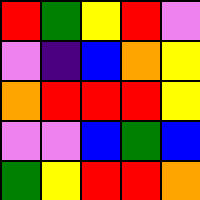[["red", "green", "yellow", "red", "violet"], ["violet", "indigo", "blue", "orange", "yellow"], ["orange", "red", "red", "red", "yellow"], ["violet", "violet", "blue", "green", "blue"], ["green", "yellow", "red", "red", "orange"]]